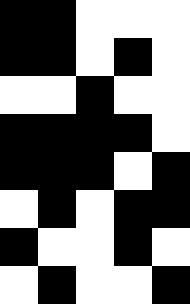[["black", "black", "white", "white", "white"], ["black", "black", "white", "black", "white"], ["white", "white", "black", "white", "white"], ["black", "black", "black", "black", "white"], ["black", "black", "black", "white", "black"], ["white", "black", "white", "black", "black"], ["black", "white", "white", "black", "white"], ["white", "black", "white", "white", "black"]]